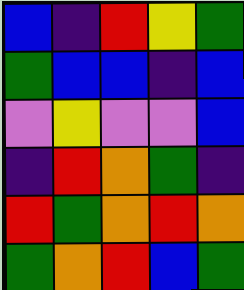[["blue", "indigo", "red", "yellow", "green"], ["green", "blue", "blue", "indigo", "blue"], ["violet", "yellow", "violet", "violet", "blue"], ["indigo", "red", "orange", "green", "indigo"], ["red", "green", "orange", "red", "orange"], ["green", "orange", "red", "blue", "green"]]